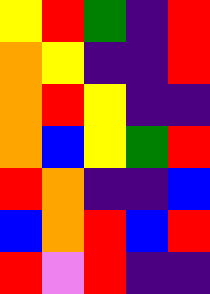[["yellow", "red", "green", "indigo", "red"], ["orange", "yellow", "indigo", "indigo", "red"], ["orange", "red", "yellow", "indigo", "indigo"], ["orange", "blue", "yellow", "green", "red"], ["red", "orange", "indigo", "indigo", "blue"], ["blue", "orange", "red", "blue", "red"], ["red", "violet", "red", "indigo", "indigo"]]